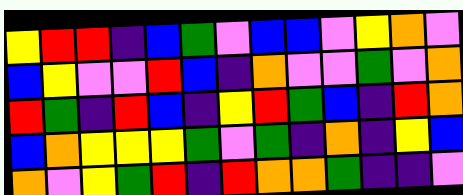[["yellow", "red", "red", "indigo", "blue", "green", "violet", "blue", "blue", "violet", "yellow", "orange", "violet"], ["blue", "yellow", "violet", "violet", "red", "blue", "indigo", "orange", "violet", "violet", "green", "violet", "orange"], ["red", "green", "indigo", "red", "blue", "indigo", "yellow", "red", "green", "blue", "indigo", "red", "orange"], ["blue", "orange", "yellow", "yellow", "yellow", "green", "violet", "green", "indigo", "orange", "indigo", "yellow", "blue"], ["orange", "violet", "yellow", "green", "red", "indigo", "red", "orange", "orange", "green", "indigo", "indigo", "violet"]]